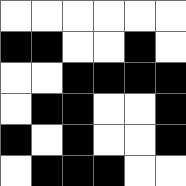[["white", "white", "white", "white", "white", "white"], ["black", "black", "white", "white", "black", "white"], ["white", "white", "black", "black", "black", "black"], ["white", "black", "black", "white", "white", "black"], ["black", "white", "black", "white", "white", "black"], ["white", "black", "black", "black", "white", "white"]]